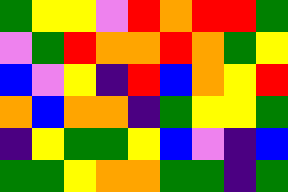[["green", "yellow", "yellow", "violet", "red", "orange", "red", "red", "green"], ["violet", "green", "red", "orange", "orange", "red", "orange", "green", "yellow"], ["blue", "violet", "yellow", "indigo", "red", "blue", "orange", "yellow", "red"], ["orange", "blue", "orange", "orange", "indigo", "green", "yellow", "yellow", "green"], ["indigo", "yellow", "green", "green", "yellow", "blue", "violet", "indigo", "blue"], ["green", "green", "yellow", "orange", "orange", "green", "green", "indigo", "green"]]